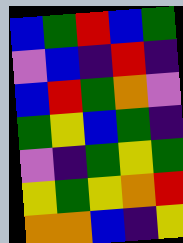[["blue", "green", "red", "blue", "green"], ["violet", "blue", "indigo", "red", "indigo"], ["blue", "red", "green", "orange", "violet"], ["green", "yellow", "blue", "green", "indigo"], ["violet", "indigo", "green", "yellow", "green"], ["yellow", "green", "yellow", "orange", "red"], ["orange", "orange", "blue", "indigo", "yellow"]]